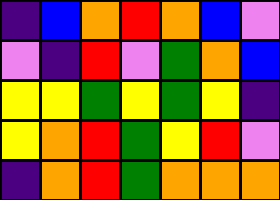[["indigo", "blue", "orange", "red", "orange", "blue", "violet"], ["violet", "indigo", "red", "violet", "green", "orange", "blue"], ["yellow", "yellow", "green", "yellow", "green", "yellow", "indigo"], ["yellow", "orange", "red", "green", "yellow", "red", "violet"], ["indigo", "orange", "red", "green", "orange", "orange", "orange"]]